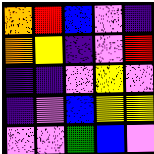[["orange", "red", "blue", "violet", "indigo"], ["orange", "yellow", "indigo", "violet", "red"], ["indigo", "indigo", "violet", "yellow", "violet"], ["indigo", "violet", "blue", "yellow", "yellow"], ["violet", "violet", "green", "blue", "violet"]]